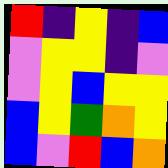[["red", "indigo", "yellow", "indigo", "blue"], ["violet", "yellow", "yellow", "indigo", "violet"], ["violet", "yellow", "blue", "yellow", "yellow"], ["blue", "yellow", "green", "orange", "yellow"], ["blue", "violet", "red", "blue", "orange"]]